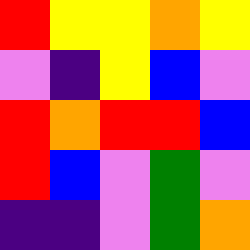[["red", "yellow", "yellow", "orange", "yellow"], ["violet", "indigo", "yellow", "blue", "violet"], ["red", "orange", "red", "red", "blue"], ["red", "blue", "violet", "green", "violet"], ["indigo", "indigo", "violet", "green", "orange"]]